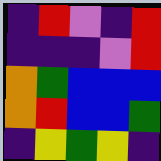[["indigo", "red", "violet", "indigo", "red"], ["indigo", "indigo", "indigo", "violet", "red"], ["orange", "green", "blue", "blue", "blue"], ["orange", "red", "blue", "blue", "green"], ["indigo", "yellow", "green", "yellow", "indigo"]]